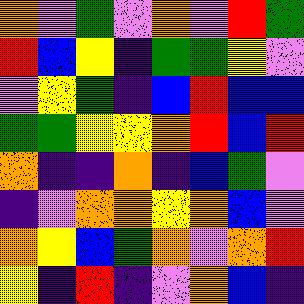[["orange", "violet", "green", "violet", "orange", "violet", "red", "green"], ["red", "blue", "yellow", "indigo", "green", "green", "yellow", "violet"], ["violet", "yellow", "green", "indigo", "blue", "red", "blue", "blue"], ["green", "green", "yellow", "yellow", "orange", "red", "blue", "red"], ["orange", "indigo", "indigo", "orange", "indigo", "blue", "green", "violet"], ["indigo", "violet", "orange", "orange", "yellow", "orange", "blue", "violet"], ["orange", "yellow", "blue", "green", "orange", "violet", "orange", "red"], ["yellow", "indigo", "red", "indigo", "violet", "orange", "blue", "indigo"]]